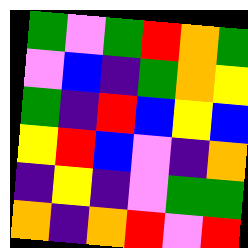[["green", "violet", "green", "red", "orange", "green"], ["violet", "blue", "indigo", "green", "orange", "yellow"], ["green", "indigo", "red", "blue", "yellow", "blue"], ["yellow", "red", "blue", "violet", "indigo", "orange"], ["indigo", "yellow", "indigo", "violet", "green", "green"], ["orange", "indigo", "orange", "red", "violet", "red"]]